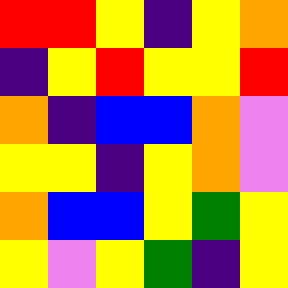[["red", "red", "yellow", "indigo", "yellow", "orange"], ["indigo", "yellow", "red", "yellow", "yellow", "red"], ["orange", "indigo", "blue", "blue", "orange", "violet"], ["yellow", "yellow", "indigo", "yellow", "orange", "violet"], ["orange", "blue", "blue", "yellow", "green", "yellow"], ["yellow", "violet", "yellow", "green", "indigo", "yellow"]]